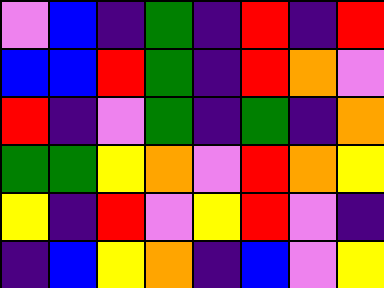[["violet", "blue", "indigo", "green", "indigo", "red", "indigo", "red"], ["blue", "blue", "red", "green", "indigo", "red", "orange", "violet"], ["red", "indigo", "violet", "green", "indigo", "green", "indigo", "orange"], ["green", "green", "yellow", "orange", "violet", "red", "orange", "yellow"], ["yellow", "indigo", "red", "violet", "yellow", "red", "violet", "indigo"], ["indigo", "blue", "yellow", "orange", "indigo", "blue", "violet", "yellow"]]